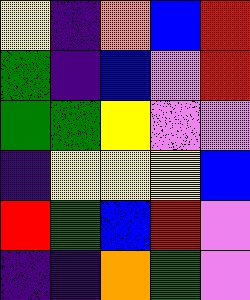[["yellow", "indigo", "orange", "blue", "red"], ["green", "indigo", "blue", "violet", "red"], ["green", "green", "yellow", "violet", "violet"], ["indigo", "yellow", "yellow", "yellow", "blue"], ["red", "green", "blue", "red", "violet"], ["indigo", "indigo", "orange", "green", "violet"]]